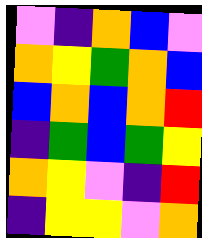[["violet", "indigo", "orange", "blue", "violet"], ["orange", "yellow", "green", "orange", "blue"], ["blue", "orange", "blue", "orange", "red"], ["indigo", "green", "blue", "green", "yellow"], ["orange", "yellow", "violet", "indigo", "red"], ["indigo", "yellow", "yellow", "violet", "orange"]]